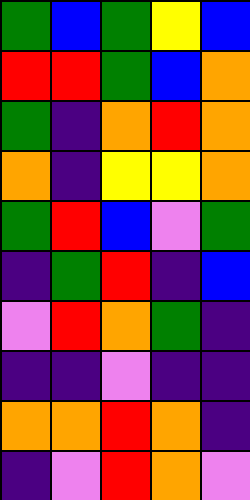[["green", "blue", "green", "yellow", "blue"], ["red", "red", "green", "blue", "orange"], ["green", "indigo", "orange", "red", "orange"], ["orange", "indigo", "yellow", "yellow", "orange"], ["green", "red", "blue", "violet", "green"], ["indigo", "green", "red", "indigo", "blue"], ["violet", "red", "orange", "green", "indigo"], ["indigo", "indigo", "violet", "indigo", "indigo"], ["orange", "orange", "red", "orange", "indigo"], ["indigo", "violet", "red", "orange", "violet"]]